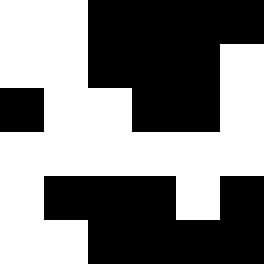[["white", "white", "black", "black", "black", "black"], ["white", "white", "black", "black", "black", "white"], ["black", "white", "white", "black", "black", "white"], ["white", "white", "white", "white", "white", "white"], ["white", "black", "black", "black", "white", "black"], ["white", "white", "black", "black", "black", "black"]]